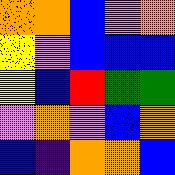[["orange", "orange", "blue", "violet", "orange"], ["yellow", "violet", "blue", "blue", "blue"], ["yellow", "blue", "red", "green", "green"], ["violet", "orange", "violet", "blue", "orange"], ["blue", "indigo", "orange", "orange", "blue"]]